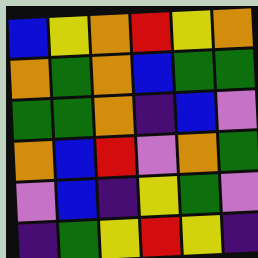[["blue", "yellow", "orange", "red", "yellow", "orange"], ["orange", "green", "orange", "blue", "green", "green"], ["green", "green", "orange", "indigo", "blue", "violet"], ["orange", "blue", "red", "violet", "orange", "green"], ["violet", "blue", "indigo", "yellow", "green", "violet"], ["indigo", "green", "yellow", "red", "yellow", "indigo"]]